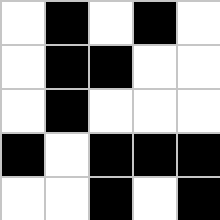[["white", "black", "white", "black", "white"], ["white", "black", "black", "white", "white"], ["white", "black", "white", "white", "white"], ["black", "white", "black", "black", "black"], ["white", "white", "black", "white", "black"]]